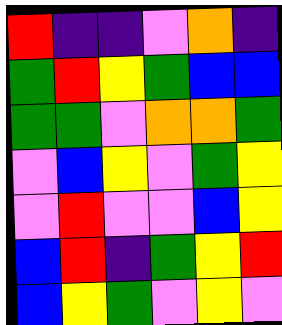[["red", "indigo", "indigo", "violet", "orange", "indigo"], ["green", "red", "yellow", "green", "blue", "blue"], ["green", "green", "violet", "orange", "orange", "green"], ["violet", "blue", "yellow", "violet", "green", "yellow"], ["violet", "red", "violet", "violet", "blue", "yellow"], ["blue", "red", "indigo", "green", "yellow", "red"], ["blue", "yellow", "green", "violet", "yellow", "violet"]]